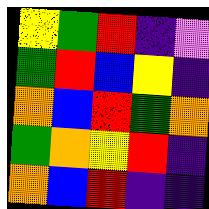[["yellow", "green", "red", "indigo", "violet"], ["green", "red", "blue", "yellow", "indigo"], ["orange", "blue", "red", "green", "orange"], ["green", "orange", "yellow", "red", "indigo"], ["orange", "blue", "red", "indigo", "indigo"]]